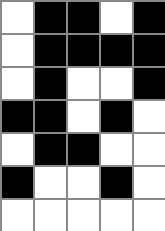[["white", "black", "black", "white", "black"], ["white", "black", "black", "black", "black"], ["white", "black", "white", "white", "black"], ["black", "black", "white", "black", "white"], ["white", "black", "black", "white", "white"], ["black", "white", "white", "black", "white"], ["white", "white", "white", "white", "white"]]